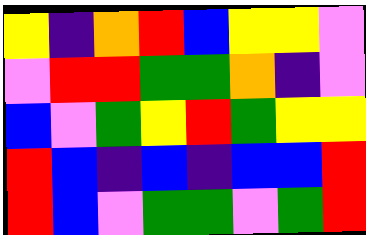[["yellow", "indigo", "orange", "red", "blue", "yellow", "yellow", "violet"], ["violet", "red", "red", "green", "green", "orange", "indigo", "violet"], ["blue", "violet", "green", "yellow", "red", "green", "yellow", "yellow"], ["red", "blue", "indigo", "blue", "indigo", "blue", "blue", "red"], ["red", "blue", "violet", "green", "green", "violet", "green", "red"]]